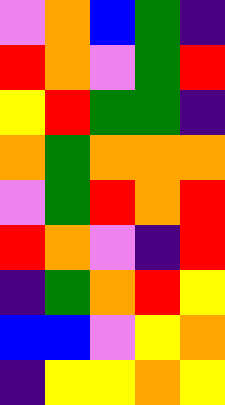[["violet", "orange", "blue", "green", "indigo"], ["red", "orange", "violet", "green", "red"], ["yellow", "red", "green", "green", "indigo"], ["orange", "green", "orange", "orange", "orange"], ["violet", "green", "red", "orange", "red"], ["red", "orange", "violet", "indigo", "red"], ["indigo", "green", "orange", "red", "yellow"], ["blue", "blue", "violet", "yellow", "orange"], ["indigo", "yellow", "yellow", "orange", "yellow"]]